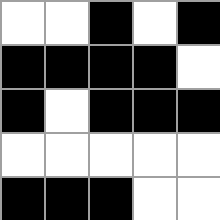[["white", "white", "black", "white", "black"], ["black", "black", "black", "black", "white"], ["black", "white", "black", "black", "black"], ["white", "white", "white", "white", "white"], ["black", "black", "black", "white", "white"]]